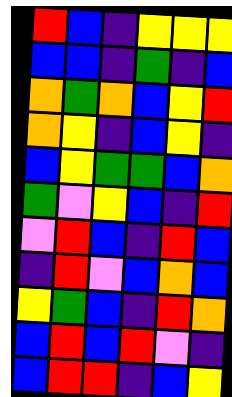[["red", "blue", "indigo", "yellow", "yellow", "yellow"], ["blue", "blue", "indigo", "green", "indigo", "blue"], ["orange", "green", "orange", "blue", "yellow", "red"], ["orange", "yellow", "indigo", "blue", "yellow", "indigo"], ["blue", "yellow", "green", "green", "blue", "orange"], ["green", "violet", "yellow", "blue", "indigo", "red"], ["violet", "red", "blue", "indigo", "red", "blue"], ["indigo", "red", "violet", "blue", "orange", "blue"], ["yellow", "green", "blue", "indigo", "red", "orange"], ["blue", "red", "blue", "red", "violet", "indigo"], ["blue", "red", "red", "indigo", "blue", "yellow"]]